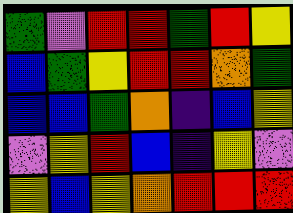[["green", "violet", "red", "red", "green", "red", "yellow"], ["blue", "green", "yellow", "red", "red", "orange", "green"], ["blue", "blue", "green", "orange", "indigo", "blue", "yellow"], ["violet", "yellow", "red", "blue", "indigo", "yellow", "violet"], ["yellow", "blue", "yellow", "orange", "red", "red", "red"]]